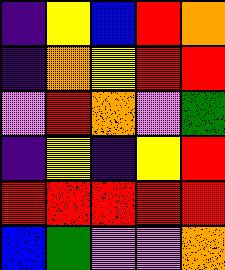[["indigo", "yellow", "blue", "red", "orange"], ["indigo", "orange", "yellow", "red", "red"], ["violet", "red", "orange", "violet", "green"], ["indigo", "yellow", "indigo", "yellow", "red"], ["red", "red", "red", "red", "red"], ["blue", "green", "violet", "violet", "orange"]]